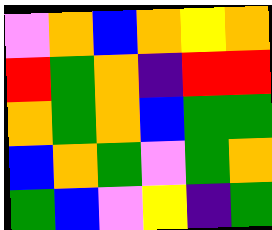[["violet", "orange", "blue", "orange", "yellow", "orange"], ["red", "green", "orange", "indigo", "red", "red"], ["orange", "green", "orange", "blue", "green", "green"], ["blue", "orange", "green", "violet", "green", "orange"], ["green", "blue", "violet", "yellow", "indigo", "green"]]